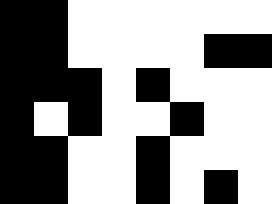[["black", "black", "white", "white", "white", "white", "white", "white"], ["black", "black", "white", "white", "white", "white", "black", "black"], ["black", "black", "black", "white", "black", "white", "white", "white"], ["black", "white", "black", "white", "white", "black", "white", "white"], ["black", "black", "white", "white", "black", "white", "white", "white"], ["black", "black", "white", "white", "black", "white", "black", "white"]]